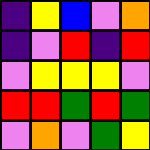[["indigo", "yellow", "blue", "violet", "orange"], ["indigo", "violet", "red", "indigo", "red"], ["violet", "yellow", "yellow", "yellow", "violet"], ["red", "red", "green", "red", "green"], ["violet", "orange", "violet", "green", "yellow"]]